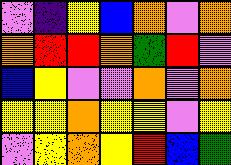[["violet", "indigo", "yellow", "blue", "orange", "violet", "orange"], ["orange", "red", "red", "orange", "green", "red", "violet"], ["blue", "yellow", "violet", "violet", "orange", "violet", "orange"], ["yellow", "yellow", "orange", "yellow", "yellow", "violet", "yellow"], ["violet", "yellow", "orange", "yellow", "red", "blue", "green"]]